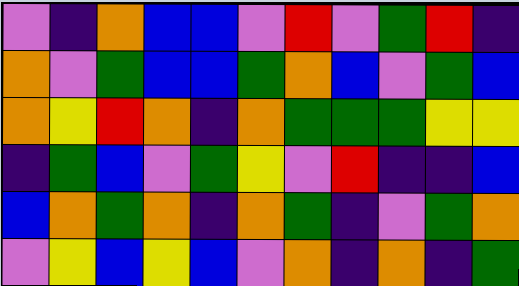[["violet", "indigo", "orange", "blue", "blue", "violet", "red", "violet", "green", "red", "indigo"], ["orange", "violet", "green", "blue", "blue", "green", "orange", "blue", "violet", "green", "blue"], ["orange", "yellow", "red", "orange", "indigo", "orange", "green", "green", "green", "yellow", "yellow"], ["indigo", "green", "blue", "violet", "green", "yellow", "violet", "red", "indigo", "indigo", "blue"], ["blue", "orange", "green", "orange", "indigo", "orange", "green", "indigo", "violet", "green", "orange"], ["violet", "yellow", "blue", "yellow", "blue", "violet", "orange", "indigo", "orange", "indigo", "green"]]